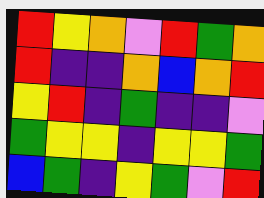[["red", "yellow", "orange", "violet", "red", "green", "orange"], ["red", "indigo", "indigo", "orange", "blue", "orange", "red"], ["yellow", "red", "indigo", "green", "indigo", "indigo", "violet"], ["green", "yellow", "yellow", "indigo", "yellow", "yellow", "green"], ["blue", "green", "indigo", "yellow", "green", "violet", "red"]]